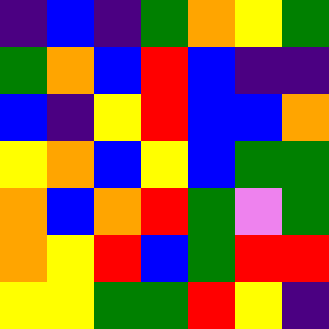[["indigo", "blue", "indigo", "green", "orange", "yellow", "green"], ["green", "orange", "blue", "red", "blue", "indigo", "indigo"], ["blue", "indigo", "yellow", "red", "blue", "blue", "orange"], ["yellow", "orange", "blue", "yellow", "blue", "green", "green"], ["orange", "blue", "orange", "red", "green", "violet", "green"], ["orange", "yellow", "red", "blue", "green", "red", "red"], ["yellow", "yellow", "green", "green", "red", "yellow", "indigo"]]